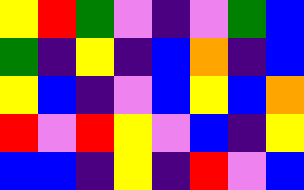[["yellow", "red", "green", "violet", "indigo", "violet", "green", "blue"], ["green", "indigo", "yellow", "indigo", "blue", "orange", "indigo", "blue"], ["yellow", "blue", "indigo", "violet", "blue", "yellow", "blue", "orange"], ["red", "violet", "red", "yellow", "violet", "blue", "indigo", "yellow"], ["blue", "blue", "indigo", "yellow", "indigo", "red", "violet", "blue"]]